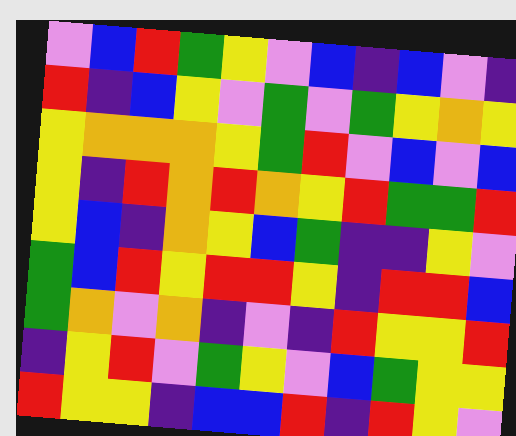[["violet", "blue", "red", "green", "yellow", "violet", "blue", "indigo", "blue", "violet", "indigo"], ["red", "indigo", "blue", "yellow", "violet", "green", "violet", "green", "yellow", "orange", "yellow"], ["yellow", "orange", "orange", "orange", "yellow", "green", "red", "violet", "blue", "violet", "blue"], ["yellow", "indigo", "red", "orange", "red", "orange", "yellow", "red", "green", "green", "red"], ["yellow", "blue", "indigo", "orange", "yellow", "blue", "green", "indigo", "indigo", "yellow", "violet"], ["green", "blue", "red", "yellow", "red", "red", "yellow", "indigo", "red", "red", "blue"], ["green", "orange", "violet", "orange", "indigo", "violet", "indigo", "red", "yellow", "yellow", "red"], ["indigo", "yellow", "red", "violet", "green", "yellow", "violet", "blue", "green", "yellow", "yellow"], ["red", "yellow", "yellow", "indigo", "blue", "blue", "red", "indigo", "red", "yellow", "violet"]]